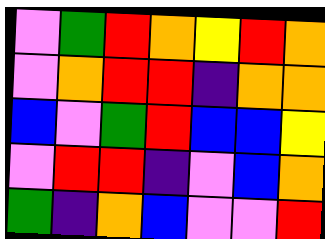[["violet", "green", "red", "orange", "yellow", "red", "orange"], ["violet", "orange", "red", "red", "indigo", "orange", "orange"], ["blue", "violet", "green", "red", "blue", "blue", "yellow"], ["violet", "red", "red", "indigo", "violet", "blue", "orange"], ["green", "indigo", "orange", "blue", "violet", "violet", "red"]]